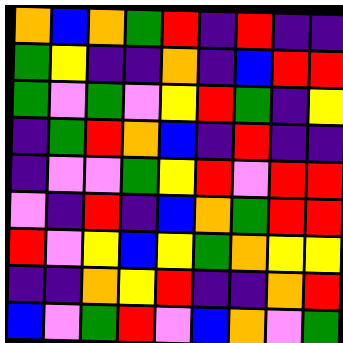[["orange", "blue", "orange", "green", "red", "indigo", "red", "indigo", "indigo"], ["green", "yellow", "indigo", "indigo", "orange", "indigo", "blue", "red", "red"], ["green", "violet", "green", "violet", "yellow", "red", "green", "indigo", "yellow"], ["indigo", "green", "red", "orange", "blue", "indigo", "red", "indigo", "indigo"], ["indigo", "violet", "violet", "green", "yellow", "red", "violet", "red", "red"], ["violet", "indigo", "red", "indigo", "blue", "orange", "green", "red", "red"], ["red", "violet", "yellow", "blue", "yellow", "green", "orange", "yellow", "yellow"], ["indigo", "indigo", "orange", "yellow", "red", "indigo", "indigo", "orange", "red"], ["blue", "violet", "green", "red", "violet", "blue", "orange", "violet", "green"]]